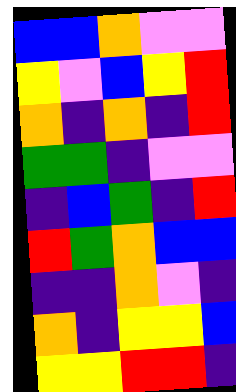[["blue", "blue", "orange", "violet", "violet"], ["yellow", "violet", "blue", "yellow", "red"], ["orange", "indigo", "orange", "indigo", "red"], ["green", "green", "indigo", "violet", "violet"], ["indigo", "blue", "green", "indigo", "red"], ["red", "green", "orange", "blue", "blue"], ["indigo", "indigo", "orange", "violet", "indigo"], ["orange", "indigo", "yellow", "yellow", "blue"], ["yellow", "yellow", "red", "red", "indigo"]]